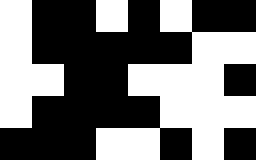[["white", "black", "black", "white", "black", "white", "black", "black"], ["white", "black", "black", "black", "black", "black", "white", "white"], ["white", "white", "black", "black", "white", "white", "white", "black"], ["white", "black", "black", "black", "black", "white", "white", "white"], ["black", "black", "black", "white", "white", "black", "white", "black"]]